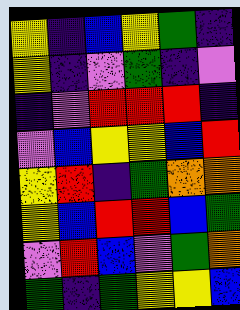[["yellow", "indigo", "blue", "yellow", "green", "indigo"], ["yellow", "indigo", "violet", "green", "indigo", "violet"], ["indigo", "violet", "red", "red", "red", "indigo"], ["violet", "blue", "yellow", "yellow", "blue", "red"], ["yellow", "red", "indigo", "green", "orange", "orange"], ["yellow", "blue", "red", "red", "blue", "green"], ["violet", "red", "blue", "violet", "green", "orange"], ["green", "indigo", "green", "yellow", "yellow", "blue"]]